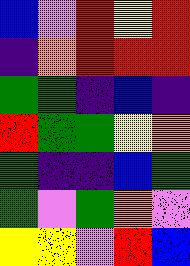[["blue", "violet", "red", "yellow", "red"], ["indigo", "orange", "red", "red", "red"], ["green", "green", "indigo", "blue", "indigo"], ["red", "green", "green", "yellow", "orange"], ["green", "indigo", "indigo", "blue", "green"], ["green", "violet", "green", "orange", "violet"], ["yellow", "yellow", "violet", "red", "blue"]]